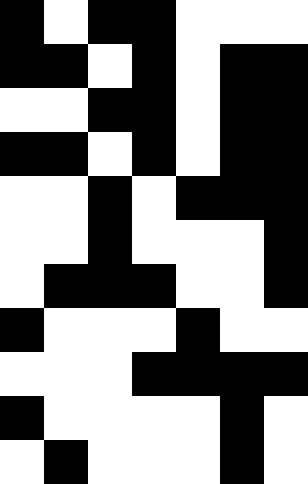[["black", "white", "black", "black", "white", "white", "white"], ["black", "black", "white", "black", "white", "black", "black"], ["white", "white", "black", "black", "white", "black", "black"], ["black", "black", "white", "black", "white", "black", "black"], ["white", "white", "black", "white", "black", "black", "black"], ["white", "white", "black", "white", "white", "white", "black"], ["white", "black", "black", "black", "white", "white", "black"], ["black", "white", "white", "white", "black", "white", "white"], ["white", "white", "white", "black", "black", "black", "black"], ["black", "white", "white", "white", "white", "black", "white"], ["white", "black", "white", "white", "white", "black", "white"]]